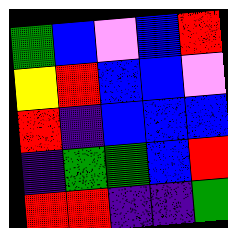[["green", "blue", "violet", "blue", "red"], ["yellow", "red", "blue", "blue", "violet"], ["red", "indigo", "blue", "blue", "blue"], ["indigo", "green", "green", "blue", "red"], ["red", "red", "indigo", "indigo", "green"]]